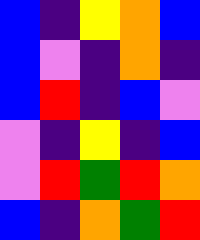[["blue", "indigo", "yellow", "orange", "blue"], ["blue", "violet", "indigo", "orange", "indigo"], ["blue", "red", "indigo", "blue", "violet"], ["violet", "indigo", "yellow", "indigo", "blue"], ["violet", "red", "green", "red", "orange"], ["blue", "indigo", "orange", "green", "red"]]